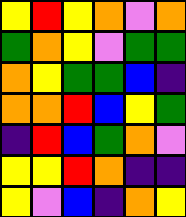[["yellow", "red", "yellow", "orange", "violet", "orange"], ["green", "orange", "yellow", "violet", "green", "green"], ["orange", "yellow", "green", "green", "blue", "indigo"], ["orange", "orange", "red", "blue", "yellow", "green"], ["indigo", "red", "blue", "green", "orange", "violet"], ["yellow", "yellow", "red", "orange", "indigo", "indigo"], ["yellow", "violet", "blue", "indigo", "orange", "yellow"]]